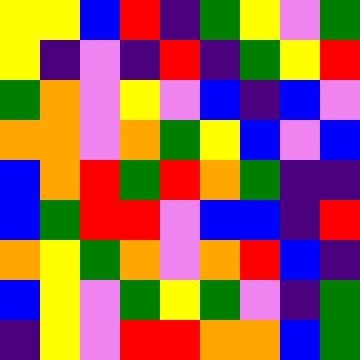[["yellow", "yellow", "blue", "red", "indigo", "green", "yellow", "violet", "green"], ["yellow", "indigo", "violet", "indigo", "red", "indigo", "green", "yellow", "red"], ["green", "orange", "violet", "yellow", "violet", "blue", "indigo", "blue", "violet"], ["orange", "orange", "violet", "orange", "green", "yellow", "blue", "violet", "blue"], ["blue", "orange", "red", "green", "red", "orange", "green", "indigo", "indigo"], ["blue", "green", "red", "red", "violet", "blue", "blue", "indigo", "red"], ["orange", "yellow", "green", "orange", "violet", "orange", "red", "blue", "indigo"], ["blue", "yellow", "violet", "green", "yellow", "green", "violet", "indigo", "green"], ["indigo", "yellow", "violet", "red", "red", "orange", "orange", "blue", "green"]]